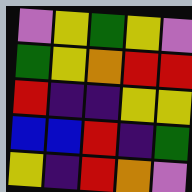[["violet", "yellow", "green", "yellow", "violet"], ["green", "yellow", "orange", "red", "red"], ["red", "indigo", "indigo", "yellow", "yellow"], ["blue", "blue", "red", "indigo", "green"], ["yellow", "indigo", "red", "orange", "violet"]]